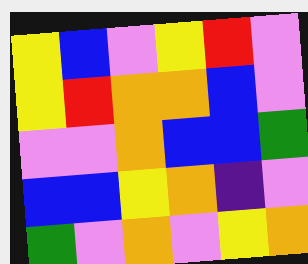[["yellow", "blue", "violet", "yellow", "red", "violet"], ["yellow", "red", "orange", "orange", "blue", "violet"], ["violet", "violet", "orange", "blue", "blue", "green"], ["blue", "blue", "yellow", "orange", "indigo", "violet"], ["green", "violet", "orange", "violet", "yellow", "orange"]]